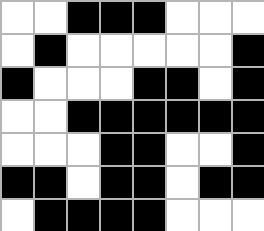[["white", "white", "black", "black", "black", "white", "white", "white"], ["white", "black", "white", "white", "white", "white", "white", "black"], ["black", "white", "white", "white", "black", "black", "white", "black"], ["white", "white", "black", "black", "black", "black", "black", "black"], ["white", "white", "white", "black", "black", "white", "white", "black"], ["black", "black", "white", "black", "black", "white", "black", "black"], ["white", "black", "black", "black", "black", "white", "white", "white"]]